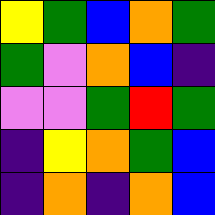[["yellow", "green", "blue", "orange", "green"], ["green", "violet", "orange", "blue", "indigo"], ["violet", "violet", "green", "red", "green"], ["indigo", "yellow", "orange", "green", "blue"], ["indigo", "orange", "indigo", "orange", "blue"]]